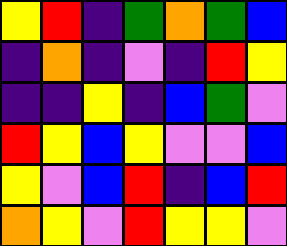[["yellow", "red", "indigo", "green", "orange", "green", "blue"], ["indigo", "orange", "indigo", "violet", "indigo", "red", "yellow"], ["indigo", "indigo", "yellow", "indigo", "blue", "green", "violet"], ["red", "yellow", "blue", "yellow", "violet", "violet", "blue"], ["yellow", "violet", "blue", "red", "indigo", "blue", "red"], ["orange", "yellow", "violet", "red", "yellow", "yellow", "violet"]]